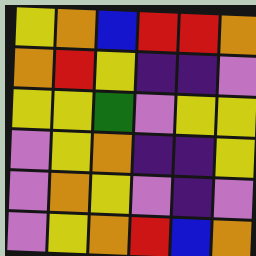[["yellow", "orange", "blue", "red", "red", "orange"], ["orange", "red", "yellow", "indigo", "indigo", "violet"], ["yellow", "yellow", "green", "violet", "yellow", "yellow"], ["violet", "yellow", "orange", "indigo", "indigo", "yellow"], ["violet", "orange", "yellow", "violet", "indigo", "violet"], ["violet", "yellow", "orange", "red", "blue", "orange"]]